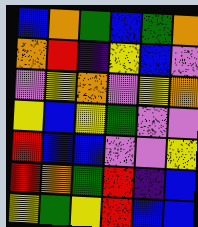[["blue", "orange", "green", "blue", "green", "orange"], ["orange", "red", "indigo", "yellow", "blue", "violet"], ["violet", "yellow", "orange", "violet", "yellow", "orange"], ["yellow", "blue", "yellow", "green", "violet", "violet"], ["red", "blue", "blue", "violet", "violet", "yellow"], ["red", "orange", "green", "red", "indigo", "blue"], ["yellow", "green", "yellow", "red", "blue", "blue"]]